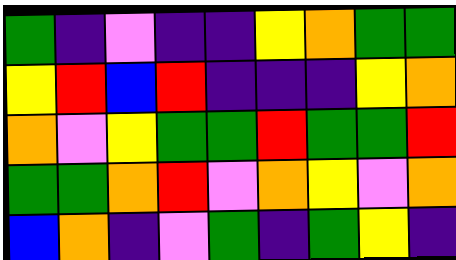[["green", "indigo", "violet", "indigo", "indigo", "yellow", "orange", "green", "green"], ["yellow", "red", "blue", "red", "indigo", "indigo", "indigo", "yellow", "orange"], ["orange", "violet", "yellow", "green", "green", "red", "green", "green", "red"], ["green", "green", "orange", "red", "violet", "orange", "yellow", "violet", "orange"], ["blue", "orange", "indigo", "violet", "green", "indigo", "green", "yellow", "indigo"]]